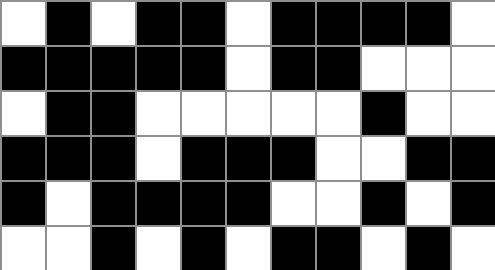[["white", "black", "white", "black", "black", "white", "black", "black", "black", "black", "white"], ["black", "black", "black", "black", "black", "white", "black", "black", "white", "white", "white"], ["white", "black", "black", "white", "white", "white", "white", "white", "black", "white", "white"], ["black", "black", "black", "white", "black", "black", "black", "white", "white", "black", "black"], ["black", "white", "black", "black", "black", "black", "white", "white", "black", "white", "black"], ["white", "white", "black", "white", "black", "white", "black", "black", "white", "black", "white"]]